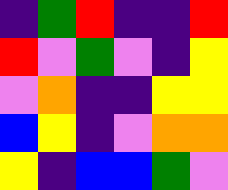[["indigo", "green", "red", "indigo", "indigo", "red"], ["red", "violet", "green", "violet", "indigo", "yellow"], ["violet", "orange", "indigo", "indigo", "yellow", "yellow"], ["blue", "yellow", "indigo", "violet", "orange", "orange"], ["yellow", "indigo", "blue", "blue", "green", "violet"]]